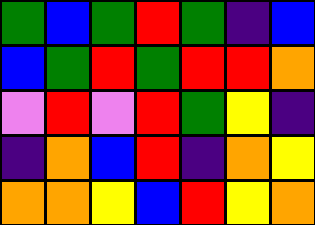[["green", "blue", "green", "red", "green", "indigo", "blue"], ["blue", "green", "red", "green", "red", "red", "orange"], ["violet", "red", "violet", "red", "green", "yellow", "indigo"], ["indigo", "orange", "blue", "red", "indigo", "orange", "yellow"], ["orange", "orange", "yellow", "blue", "red", "yellow", "orange"]]